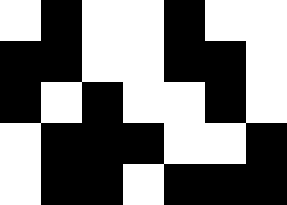[["white", "black", "white", "white", "black", "white", "white"], ["black", "black", "white", "white", "black", "black", "white"], ["black", "white", "black", "white", "white", "black", "white"], ["white", "black", "black", "black", "white", "white", "black"], ["white", "black", "black", "white", "black", "black", "black"]]